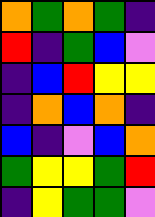[["orange", "green", "orange", "green", "indigo"], ["red", "indigo", "green", "blue", "violet"], ["indigo", "blue", "red", "yellow", "yellow"], ["indigo", "orange", "blue", "orange", "indigo"], ["blue", "indigo", "violet", "blue", "orange"], ["green", "yellow", "yellow", "green", "red"], ["indigo", "yellow", "green", "green", "violet"]]